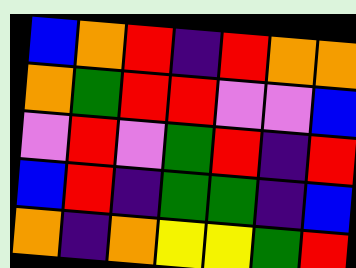[["blue", "orange", "red", "indigo", "red", "orange", "orange"], ["orange", "green", "red", "red", "violet", "violet", "blue"], ["violet", "red", "violet", "green", "red", "indigo", "red"], ["blue", "red", "indigo", "green", "green", "indigo", "blue"], ["orange", "indigo", "orange", "yellow", "yellow", "green", "red"]]